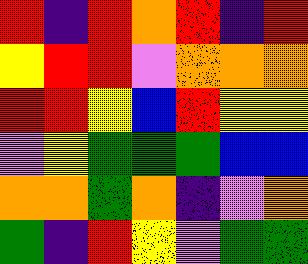[["red", "indigo", "red", "orange", "red", "indigo", "red"], ["yellow", "red", "red", "violet", "orange", "orange", "orange"], ["red", "red", "yellow", "blue", "red", "yellow", "yellow"], ["violet", "yellow", "green", "green", "green", "blue", "blue"], ["orange", "orange", "green", "orange", "indigo", "violet", "orange"], ["green", "indigo", "red", "yellow", "violet", "green", "green"]]